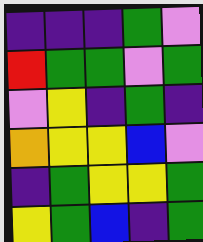[["indigo", "indigo", "indigo", "green", "violet"], ["red", "green", "green", "violet", "green"], ["violet", "yellow", "indigo", "green", "indigo"], ["orange", "yellow", "yellow", "blue", "violet"], ["indigo", "green", "yellow", "yellow", "green"], ["yellow", "green", "blue", "indigo", "green"]]